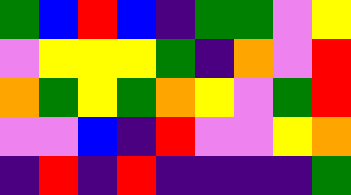[["green", "blue", "red", "blue", "indigo", "green", "green", "violet", "yellow"], ["violet", "yellow", "yellow", "yellow", "green", "indigo", "orange", "violet", "red"], ["orange", "green", "yellow", "green", "orange", "yellow", "violet", "green", "red"], ["violet", "violet", "blue", "indigo", "red", "violet", "violet", "yellow", "orange"], ["indigo", "red", "indigo", "red", "indigo", "indigo", "indigo", "indigo", "green"]]